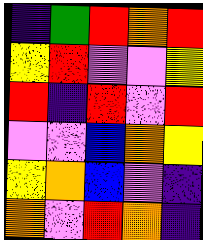[["indigo", "green", "red", "orange", "red"], ["yellow", "red", "violet", "violet", "yellow"], ["red", "indigo", "red", "violet", "red"], ["violet", "violet", "blue", "orange", "yellow"], ["yellow", "orange", "blue", "violet", "indigo"], ["orange", "violet", "red", "orange", "indigo"]]